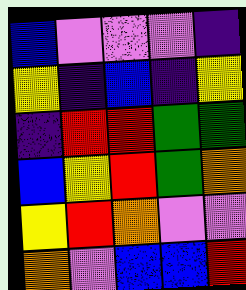[["blue", "violet", "violet", "violet", "indigo"], ["yellow", "indigo", "blue", "indigo", "yellow"], ["indigo", "red", "red", "green", "green"], ["blue", "yellow", "red", "green", "orange"], ["yellow", "red", "orange", "violet", "violet"], ["orange", "violet", "blue", "blue", "red"]]